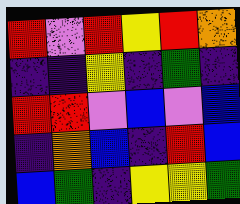[["red", "violet", "red", "yellow", "red", "orange"], ["indigo", "indigo", "yellow", "indigo", "green", "indigo"], ["red", "red", "violet", "blue", "violet", "blue"], ["indigo", "orange", "blue", "indigo", "red", "blue"], ["blue", "green", "indigo", "yellow", "yellow", "green"]]